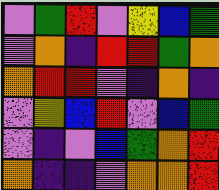[["violet", "green", "red", "violet", "yellow", "blue", "green"], ["violet", "orange", "indigo", "red", "red", "green", "orange"], ["orange", "red", "red", "violet", "indigo", "orange", "indigo"], ["violet", "yellow", "blue", "red", "violet", "blue", "green"], ["violet", "indigo", "violet", "blue", "green", "orange", "red"], ["orange", "indigo", "indigo", "violet", "orange", "orange", "red"]]